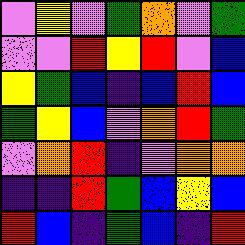[["violet", "yellow", "violet", "green", "orange", "violet", "green"], ["violet", "violet", "red", "yellow", "red", "violet", "blue"], ["yellow", "green", "blue", "indigo", "blue", "red", "blue"], ["green", "yellow", "blue", "violet", "orange", "red", "green"], ["violet", "orange", "red", "indigo", "violet", "orange", "orange"], ["indigo", "indigo", "red", "green", "blue", "yellow", "blue"], ["red", "blue", "indigo", "green", "blue", "indigo", "red"]]